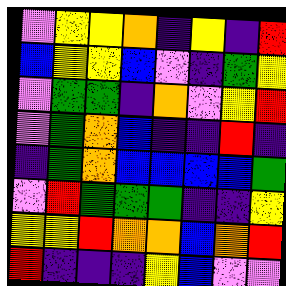[["violet", "yellow", "yellow", "orange", "indigo", "yellow", "indigo", "red"], ["blue", "yellow", "yellow", "blue", "violet", "indigo", "green", "yellow"], ["violet", "green", "green", "indigo", "orange", "violet", "yellow", "red"], ["violet", "green", "orange", "blue", "indigo", "indigo", "red", "indigo"], ["indigo", "green", "orange", "blue", "blue", "blue", "blue", "green"], ["violet", "red", "green", "green", "green", "indigo", "indigo", "yellow"], ["yellow", "yellow", "red", "orange", "orange", "blue", "orange", "red"], ["red", "indigo", "indigo", "indigo", "yellow", "blue", "violet", "violet"]]